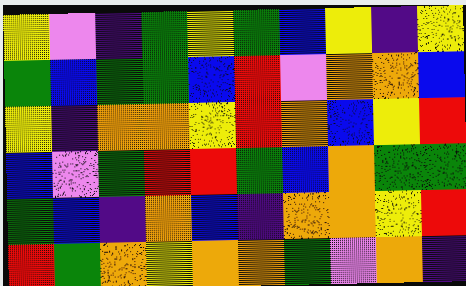[["yellow", "violet", "indigo", "green", "yellow", "green", "blue", "yellow", "indigo", "yellow"], ["green", "blue", "green", "green", "blue", "red", "violet", "orange", "orange", "blue"], ["yellow", "indigo", "orange", "orange", "yellow", "red", "orange", "blue", "yellow", "red"], ["blue", "violet", "green", "red", "red", "green", "blue", "orange", "green", "green"], ["green", "blue", "indigo", "orange", "blue", "indigo", "orange", "orange", "yellow", "red"], ["red", "green", "orange", "yellow", "orange", "orange", "green", "violet", "orange", "indigo"]]